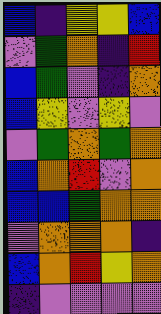[["blue", "indigo", "yellow", "yellow", "blue"], ["violet", "green", "orange", "indigo", "red"], ["blue", "green", "violet", "indigo", "orange"], ["blue", "yellow", "violet", "yellow", "violet"], ["violet", "green", "orange", "green", "orange"], ["blue", "orange", "red", "violet", "orange"], ["blue", "blue", "green", "orange", "orange"], ["violet", "orange", "orange", "orange", "indigo"], ["blue", "orange", "red", "yellow", "orange"], ["indigo", "violet", "violet", "violet", "violet"]]